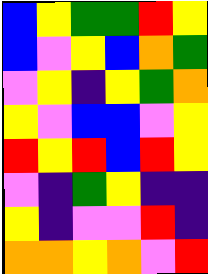[["blue", "yellow", "green", "green", "red", "yellow"], ["blue", "violet", "yellow", "blue", "orange", "green"], ["violet", "yellow", "indigo", "yellow", "green", "orange"], ["yellow", "violet", "blue", "blue", "violet", "yellow"], ["red", "yellow", "red", "blue", "red", "yellow"], ["violet", "indigo", "green", "yellow", "indigo", "indigo"], ["yellow", "indigo", "violet", "violet", "red", "indigo"], ["orange", "orange", "yellow", "orange", "violet", "red"]]